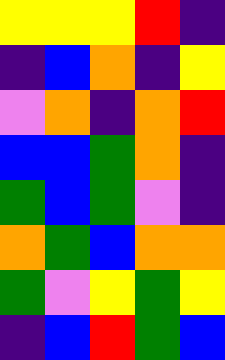[["yellow", "yellow", "yellow", "red", "indigo"], ["indigo", "blue", "orange", "indigo", "yellow"], ["violet", "orange", "indigo", "orange", "red"], ["blue", "blue", "green", "orange", "indigo"], ["green", "blue", "green", "violet", "indigo"], ["orange", "green", "blue", "orange", "orange"], ["green", "violet", "yellow", "green", "yellow"], ["indigo", "blue", "red", "green", "blue"]]